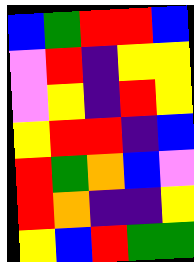[["blue", "green", "red", "red", "blue"], ["violet", "red", "indigo", "yellow", "yellow"], ["violet", "yellow", "indigo", "red", "yellow"], ["yellow", "red", "red", "indigo", "blue"], ["red", "green", "orange", "blue", "violet"], ["red", "orange", "indigo", "indigo", "yellow"], ["yellow", "blue", "red", "green", "green"]]